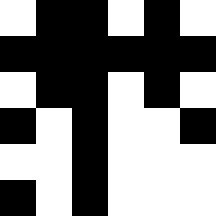[["white", "black", "black", "white", "black", "white"], ["black", "black", "black", "black", "black", "black"], ["white", "black", "black", "white", "black", "white"], ["black", "white", "black", "white", "white", "black"], ["white", "white", "black", "white", "white", "white"], ["black", "white", "black", "white", "white", "white"]]